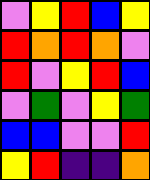[["violet", "yellow", "red", "blue", "yellow"], ["red", "orange", "red", "orange", "violet"], ["red", "violet", "yellow", "red", "blue"], ["violet", "green", "violet", "yellow", "green"], ["blue", "blue", "violet", "violet", "red"], ["yellow", "red", "indigo", "indigo", "orange"]]